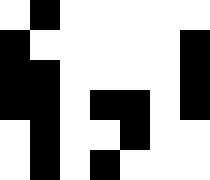[["white", "black", "white", "white", "white", "white", "white"], ["black", "white", "white", "white", "white", "white", "black"], ["black", "black", "white", "white", "white", "white", "black"], ["black", "black", "white", "black", "black", "white", "black"], ["white", "black", "white", "white", "black", "white", "white"], ["white", "black", "white", "black", "white", "white", "white"]]